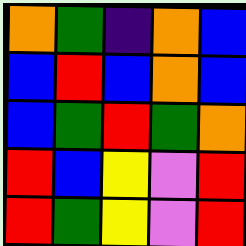[["orange", "green", "indigo", "orange", "blue"], ["blue", "red", "blue", "orange", "blue"], ["blue", "green", "red", "green", "orange"], ["red", "blue", "yellow", "violet", "red"], ["red", "green", "yellow", "violet", "red"]]